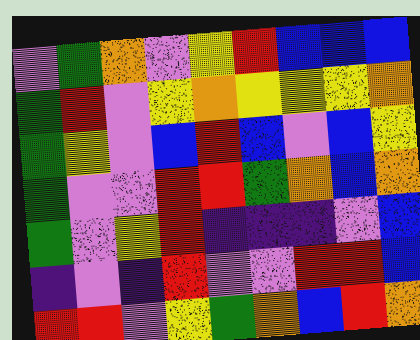[["violet", "green", "orange", "violet", "yellow", "red", "blue", "blue", "blue"], ["green", "red", "violet", "yellow", "orange", "yellow", "yellow", "yellow", "orange"], ["green", "yellow", "violet", "blue", "red", "blue", "violet", "blue", "yellow"], ["green", "violet", "violet", "red", "red", "green", "orange", "blue", "orange"], ["green", "violet", "yellow", "red", "indigo", "indigo", "indigo", "violet", "blue"], ["indigo", "violet", "indigo", "red", "violet", "violet", "red", "red", "blue"], ["red", "red", "violet", "yellow", "green", "orange", "blue", "red", "orange"]]